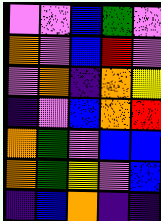[["violet", "violet", "blue", "green", "violet"], ["orange", "violet", "blue", "red", "violet"], ["violet", "orange", "indigo", "orange", "yellow"], ["indigo", "violet", "blue", "orange", "red"], ["orange", "green", "violet", "blue", "blue"], ["orange", "green", "yellow", "violet", "blue"], ["indigo", "blue", "orange", "indigo", "indigo"]]